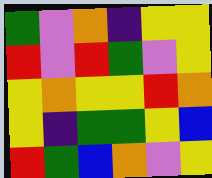[["green", "violet", "orange", "indigo", "yellow", "yellow"], ["red", "violet", "red", "green", "violet", "yellow"], ["yellow", "orange", "yellow", "yellow", "red", "orange"], ["yellow", "indigo", "green", "green", "yellow", "blue"], ["red", "green", "blue", "orange", "violet", "yellow"]]